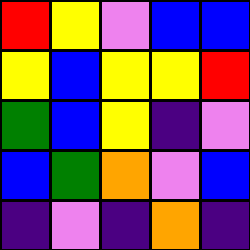[["red", "yellow", "violet", "blue", "blue"], ["yellow", "blue", "yellow", "yellow", "red"], ["green", "blue", "yellow", "indigo", "violet"], ["blue", "green", "orange", "violet", "blue"], ["indigo", "violet", "indigo", "orange", "indigo"]]